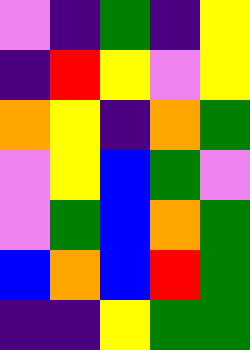[["violet", "indigo", "green", "indigo", "yellow"], ["indigo", "red", "yellow", "violet", "yellow"], ["orange", "yellow", "indigo", "orange", "green"], ["violet", "yellow", "blue", "green", "violet"], ["violet", "green", "blue", "orange", "green"], ["blue", "orange", "blue", "red", "green"], ["indigo", "indigo", "yellow", "green", "green"]]